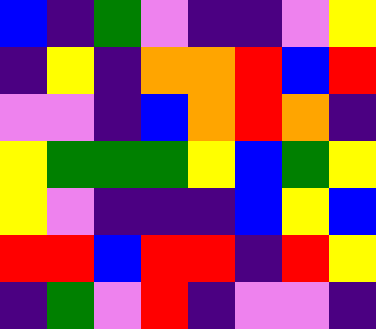[["blue", "indigo", "green", "violet", "indigo", "indigo", "violet", "yellow"], ["indigo", "yellow", "indigo", "orange", "orange", "red", "blue", "red"], ["violet", "violet", "indigo", "blue", "orange", "red", "orange", "indigo"], ["yellow", "green", "green", "green", "yellow", "blue", "green", "yellow"], ["yellow", "violet", "indigo", "indigo", "indigo", "blue", "yellow", "blue"], ["red", "red", "blue", "red", "red", "indigo", "red", "yellow"], ["indigo", "green", "violet", "red", "indigo", "violet", "violet", "indigo"]]